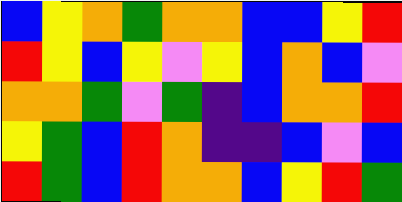[["blue", "yellow", "orange", "green", "orange", "orange", "blue", "blue", "yellow", "red"], ["red", "yellow", "blue", "yellow", "violet", "yellow", "blue", "orange", "blue", "violet"], ["orange", "orange", "green", "violet", "green", "indigo", "blue", "orange", "orange", "red"], ["yellow", "green", "blue", "red", "orange", "indigo", "indigo", "blue", "violet", "blue"], ["red", "green", "blue", "red", "orange", "orange", "blue", "yellow", "red", "green"]]